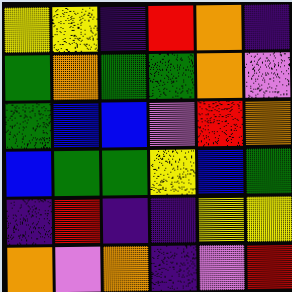[["yellow", "yellow", "indigo", "red", "orange", "indigo"], ["green", "orange", "green", "green", "orange", "violet"], ["green", "blue", "blue", "violet", "red", "orange"], ["blue", "green", "green", "yellow", "blue", "green"], ["indigo", "red", "indigo", "indigo", "yellow", "yellow"], ["orange", "violet", "orange", "indigo", "violet", "red"]]